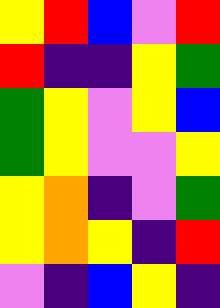[["yellow", "red", "blue", "violet", "red"], ["red", "indigo", "indigo", "yellow", "green"], ["green", "yellow", "violet", "yellow", "blue"], ["green", "yellow", "violet", "violet", "yellow"], ["yellow", "orange", "indigo", "violet", "green"], ["yellow", "orange", "yellow", "indigo", "red"], ["violet", "indigo", "blue", "yellow", "indigo"]]